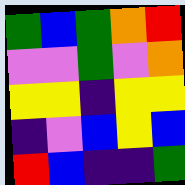[["green", "blue", "green", "orange", "red"], ["violet", "violet", "green", "violet", "orange"], ["yellow", "yellow", "indigo", "yellow", "yellow"], ["indigo", "violet", "blue", "yellow", "blue"], ["red", "blue", "indigo", "indigo", "green"]]